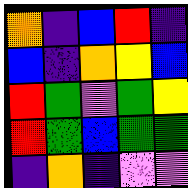[["orange", "indigo", "blue", "red", "indigo"], ["blue", "indigo", "orange", "yellow", "blue"], ["red", "green", "violet", "green", "yellow"], ["red", "green", "blue", "green", "green"], ["indigo", "orange", "indigo", "violet", "violet"]]